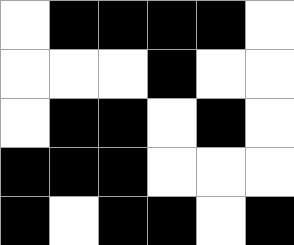[["white", "black", "black", "black", "black", "white"], ["white", "white", "white", "black", "white", "white"], ["white", "black", "black", "white", "black", "white"], ["black", "black", "black", "white", "white", "white"], ["black", "white", "black", "black", "white", "black"]]